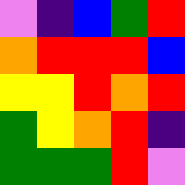[["violet", "indigo", "blue", "green", "red"], ["orange", "red", "red", "red", "blue"], ["yellow", "yellow", "red", "orange", "red"], ["green", "yellow", "orange", "red", "indigo"], ["green", "green", "green", "red", "violet"]]